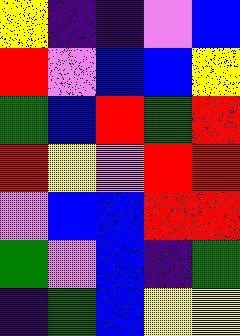[["yellow", "indigo", "indigo", "violet", "blue"], ["red", "violet", "blue", "blue", "yellow"], ["green", "blue", "red", "green", "red"], ["red", "yellow", "violet", "red", "red"], ["violet", "blue", "blue", "red", "red"], ["green", "violet", "blue", "indigo", "green"], ["indigo", "green", "blue", "yellow", "yellow"]]